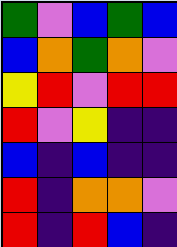[["green", "violet", "blue", "green", "blue"], ["blue", "orange", "green", "orange", "violet"], ["yellow", "red", "violet", "red", "red"], ["red", "violet", "yellow", "indigo", "indigo"], ["blue", "indigo", "blue", "indigo", "indigo"], ["red", "indigo", "orange", "orange", "violet"], ["red", "indigo", "red", "blue", "indigo"]]